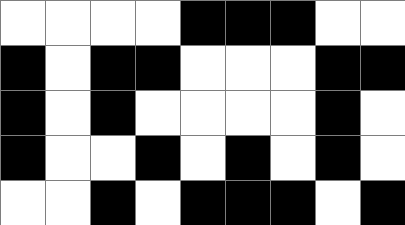[["white", "white", "white", "white", "black", "black", "black", "white", "white"], ["black", "white", "black", "black", "white", "white", "white", "black", "black"], ["black", "white", "black", "white", "white", "white", "white", "black", "white"], ["black", "white", "white", "black", "white", "black", "white", "black", "white"], ["white", "white", "black", "white", "black", "black", "black", "white", "black"]]